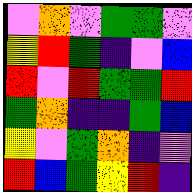[["violet", "orange", "violet", "green", "green", "violet"], ["yellow", "red", "green", "indigo", "violet", "blue"], ["red", "violet", "red", "green", "green", "red"], ["green", "orange", "indigo", "indigo", "green", "blue"], ["yellow", "violet", "green", "orange", "indigo", "violet"], ["red", "blue", "green", "yellow", "red", "indigo"]]